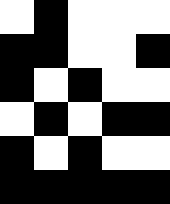[["white", "black", "white", "white", "white"], ["black", "black", "white", "white", "black"], ["black", "white", "black", "white", "white"], ["white", "black", "white", "black", "black"], ["black", "white", "black", "white", "white"], ["black", "black", "black", "black", "black"]]